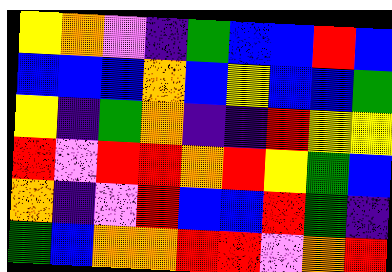[["yellow", "orange", "violet", "indigo", "green", "blue", "blue", "red", "blue"], ["blue", "blue", "blue", "orange", "blue", "yellow", "blue", "blue", "green"], ["yellow", "indigo", "green", "orange", "indigo", "indigo", "red", "yellow", "yellow"], ["red", "violet", "red", "red", "orange", "red", "yellow", "green", "blue"], ["orange", "indigo", "violet", "red", "blue", "blue", "red", "green", "indigo"], ["green", "blue", "orange", "orange", "red", "red", "violet", "orange", "red"]]